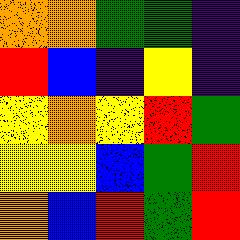[["orange", "orange", "green", "green", "indigo"], ["red", "blue", "indigo", "yellow", "indigo"], ["yellow", "orange", "yellow", "red", "green"], ["yellow", "yellow", "blue", "green", "red"], ["orange", "blue", "red", "green", "red"]]